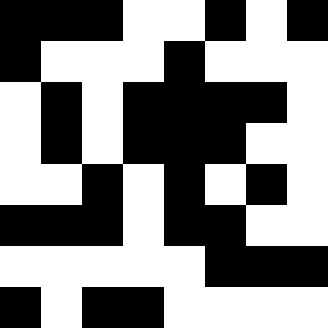[["black", "black", "black", "white", "white", "black", "white", "black"], ["black", "white", "white", "white", "black", "white", "white", "white"], ["white", "black", "white", "black", "black", "black", "black", "white"], ["white", "black", "white", "black", "black", "black", "white", "white"], ["white", "white", "black", "white", "black", "white", "black", "white"], ["black", "black", "black", "white", "black", "black", "white", "white"], ["white", "white", "white", "white", "white", "black", "black", "black"], ["black", "white", "black", "black", "white", "white", "white", "white"]]